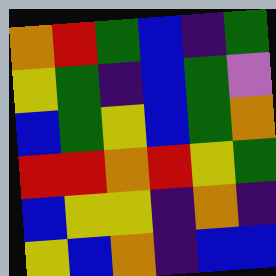[["orange", "red", "green", "blue", "indigo", "green"], ["yellow", "green", "indigo", "blue", "green", "violet"], ["blue", "green", "yellow", "blue", "green", "orange"], ["red", "red", "orange", "red", "yellow", "green"], ["blue", "yellow", "yellow", "indigo", "orange", "indigo"], ["yellow", "blue", "orange", "indigo", "blue", "blue"]]